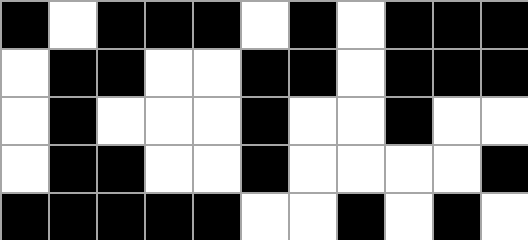[["black", "white", "black", "black", "black", "white", "black", "white", "black", "black", "black"], ["white", "black", "black", "white", "white", "black", "black", "white", "black", "black", "black"], ["white", "black", "white", "white", "white", "black", "white", "white", "black", "white", "white"], ["white", "black", "black", "white", "white", "black", "white", "white", "white", "white", "black"], ["black", "black", "black", "black", "black", "white", "white", "black", "white", "black", "white"]]